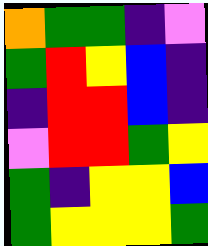[["orange", "green", "green", "indigo", "violet"], ["green", "red", "yellow", "blue", "indigo"], ["indigo", "red", "red", "blue", "indigo"], ["violet", "red", "red", "green", "yellow"], ["green", "indigo", "yellow", "yellow", "blue"], ["green", "yellow", "yellow", "yellow", "green"]]